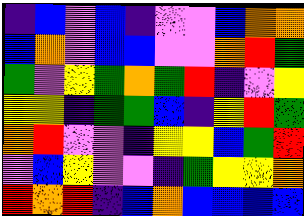[["indigo", "blue", "violet", "blue", "indigo", "violet", "violet", "blue", "orange", "orange"], ["blue", "orange", "violet", "blue", "blue", "violet", "violet", "orange", "red", "green"], ["green", "violet", "yellow", "green", "orange", "green", "red", "indigo", "violet", "yellow"], ["yellow", "yellow", "indigo", "green", "green", "blue", "indigo", "yellow", "red", "green"], ["orange", "red", "violet", "violet", "indigo", "yellow", "yellow", "blue", "green", "red"], ["violet", "blue", "yellow", "violet", "violet", "indigo", "green", "yellow", "yellow", "orange"], ["red", "orange", "red", "indigo", "blue", "orange", "blue", "blue", "blue", "blue"]]